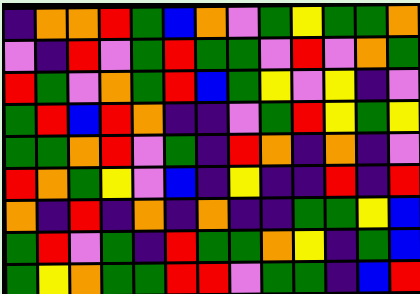[["indigo", "orange", "orange", "red", "green", "blue", "orange", "violet", "green", "yellow", "green", "green", "orange"], ["violet", "indigo", "red", "violet", "green", "red", "green", "green", "violet", "red", "violet", "orange", "green"], ["red", "green", "violet", "orange", "green", "red", "blue", "green", "yellow", "violet", "yellow", "indigo", "violet"], ["green", "red", "blue", "red", "orange", "indigo", "indigo", "violet", "green", "red", "yellow", "green", "yellow"], ["green", "green", "orange", "red", "violet", "green", "indigo", "red", "orange", "indigo", "orange", "indigo", "violet"], ["red", "orange", "green", "yellow", "violet", "blue", "indigo", "yellow", "indigo", "indigo", "red", "indigo", "red"], ["orange", "indigo", "red", "indigo", "orange", "indigo", "orange", "indigo", "indigo", "green", "green", "yellow", "blue"], ["green", "red", "violet", "green", "indigo", "red", "green", "green", "orange", "yellow", "indigo", "green", "blue"], ["green", "yellow", "orange", "green", "green", "red", "red", "violet", "green", "green", "indigo", "blue", "red"]]